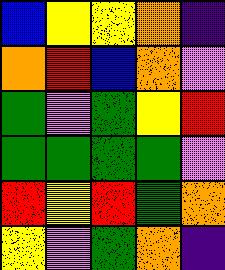[["blue", "yellow", "yellow", "orange", "indigo"], ["orange", "red", "blue", "orange", "violet"], ["green", "violet", "green", "yellow", "red"], ["green", "green", "green", "green", "violet"], ["red", "yellow", "red", "green", "orange"], ["yellow", "violet", "green", "orange", "indigo"]]